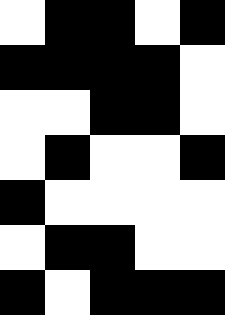[["white", "black", "black", "white", "black"], ["black", "black", "black", "black", "white"], ["white", "white", "black", "black", "white"], ["white", "black", "white", "white", "black"], ["black", "white", "white", "white", "white"], ["white", "black", "black", "white", "white"], ["black", "white", "black", "black", "black"]]